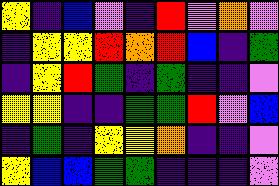[["yellow", "indigo", "blue", "violet", "indigo", "red", "violet", "orange", "violet"], ["indigo", "yellow", "yellow", "red", "orange", "red", "blue", "indigo", "green"], ["indigo", "yellow", "red", "green", "indigo", "green", "indigo", "indigo", "violet"], ["yellow", "yellow", "indigo", "indigo", "green", "green", "red", "violet", "blue"], ["indigo", "green", "indigo", "yellow", "yellow", "orange", "indigo", "indigo", "violet"], ["yellow", "blue", "blue", "green", "green", "indigo", "indigo", "indigo", "violet"]]